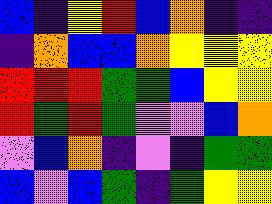[["blue", "indigo", "yellow", "red", "blue", "orange", "indigo", "indigo"], ["indigo", "orange", "blue", "blue", "orange", "yellow", "yellow", "yellow"], ["red", "red", "red", "green", "green", "blue", "yellow", "yellow"], ["red", "green", "red", "green", "violet", "violet", "blue", "orange"], ["violet", "blue", "orange", "indigo", "violet", "indigo", "green", "green"], ["blue", "violet", "blue", "green", "indigo", "green", "yellow", "yellow"]]